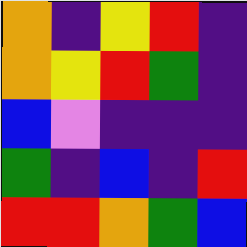[["orange", "indigo", "yellow", "red", "indigo"], ["orange", "yellow", "red", "green", "indigo"], ["blue", "violet", "indigo", "indigo", "indigo"], ["green", "indigo", "blue", "indigo", "red"], ["red", "red", "orange", "green", "blue"]]